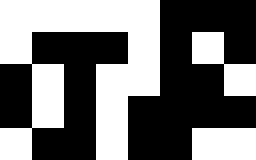[["white", "white", "white", "white", "white", "black", "black", "black"], ["white", "black", "black", "black", "white", "black", "white", "black"], ["black", "white", "black", "white", "white", "black", "black", "white"], ["black", "white", "black", "white", "black", "black", "black", "black"], ["white", "black", "black", "white", "black", "black", "white", "white"]]